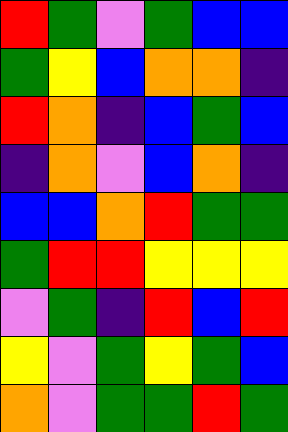[["red", "green", "violet", "green", "blue", "blue"], ["green", "yellow", "blue", "orange", "orange", "indigo"], ["red", "orange", "indigo", "blue", "green", "blue"], ["indigo", "orange", "violet", "blue", "orange", "indigo"], ["blue", "blue", "orange", "red", "green", "green"], ["green", "red", "red", "yellow", "yellow", "yellow"], ["violet", "green", "indigo", "red", "blue", "red"], ["yellow", "violet", "green", "yellow", "green", "blue"], ["orange", "violet", "green", "green", "red", "green"]]